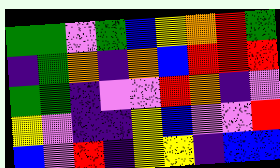[["green", "green", "violet", "green", "blue", "yellow", "orange", "red", "green"], ["indigo", "green", "orange", "indigo", "orange", "blue", "red", "red", "red"], ["green", "green", "indigo", "violet", "violet", "red", "orange", "indigo", "violet"], ["yellow", "violet", "indigo", "indigo", "yellow", "blue", "violet", "violet", "red"], ["blue", "violet", "red", "indigo", "yellow", "yellow", "indigo", "blue", "blue"]]